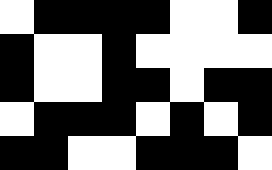[["white", "black", "black", "black", "black", "white", "white", "black"], ["black", "white", "white", "black", "white", "white", "white", "white"], ["black", "white", "white", "black", "black", "white", "black", "black"], ["white", "black", "black", "black", "white", "black", "white", "black"], ["black", "black", "white", "white", "black", "black", "black", "white"]]